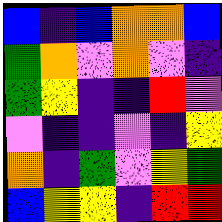[["blue", "indigo", "blue", "orange", "orange", "blue"], ["green", "orange", "violet", "orange", "violet", "indigo"], ["green", "yellow", "indigo", "indigo", "red", "violet"], ["violet", "indigo", "indigo", "violet", "indigo", "yellow"], ["orange", "indigo", "green", "violet", "yellow", "green"], ["blue", "yellow", "yellow", "indigo", "red", "red"]]